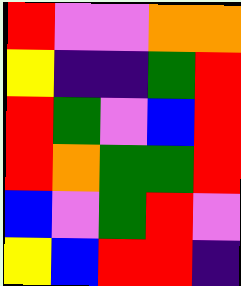[["red", "violet", "violet", "orange", "orange"], ["yellow", "indigo", "indigo", "green", "red"], ["red", "green", "violet", "blue", "red"], ["red", "orange", "green", "green", "red"], ["blue", "violet", "green", "red", "violet"], ["yellow", "blue", "red", "red", "indigo"]]